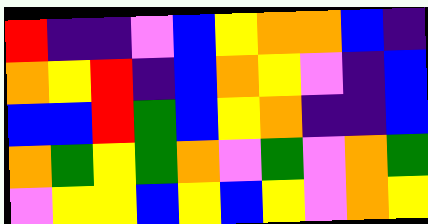[["red", "indigo", "indigo", "violet", "blue", "yellow", "orange", "orange", "blue", "indigo"], ["orange", "yellow", "red", "indigo", "blue", "orange", "yellow", "violet", "indigo", "blue"], ["blue", "blue", "red", "green", "blue", "yellow", "orange", "indigo", "indigo", "blue"], ["orange", "green", "yellow", "green", "orange", "violet", "green", "violet", "orange", "green"], ["violet", "yellow", "yellow", "blue", "yellow", "blue", "yellow", "violet", "orange", "yellow"]]